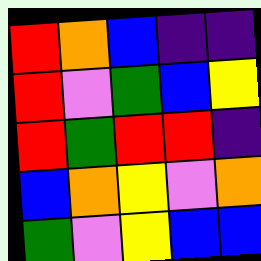[["red", "orange", "blue", "indigo", "indigo"], ["red", "violet", "green", "blue", "yellow"], ["red", "green", "red", "red", "indigo"], ["blue", "orange", "yellow", "violet", "orange"], ["green", "violet", "yellow", "blue", "blue"]]